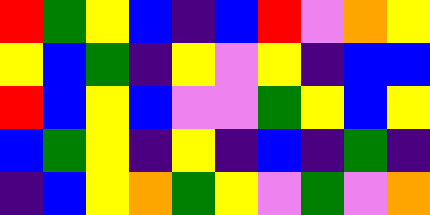[["red", "green", "yellow", "blue", "indigo", "blue", "red", "violet", "orange", "yellow"], ["yellow", "blue", "green", "indigo", "yellow", "violet", "yellow", "indigo", "blue", "blue"], ["red", "blue", "yellow", "blue", "violet", "violet", "green", "yellow", "blue", "yellow"], ["blue", "green", "yellow", "indigo", "yellow", "indigo", "blue", "indigo", "green", "indigo"], ["indigo", "blue", "yellow", "orange", "green", "yellow", "violet", "green", "violet", "orange"]]